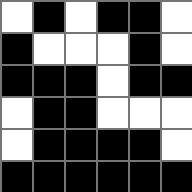[["white", "black", "white", "black", "black", "white"], ["black", "white", "white", "white", "black", "white"], ["black", "black", "black", "white", "black", "black"], ["white", "black", "black", "white", "white", "white"], ["white", "black", "black", "black", "black", "white"], ["black", "black", "black", "black", "black", "black"]]